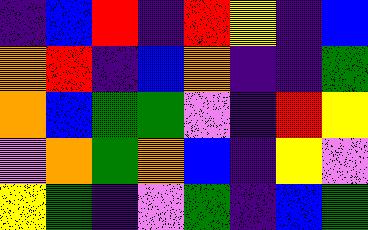[["indigo", "blue", "red", "indigo", "red", "yellow", "indigo", "blue"], ["orange", "red", "indigo", "blue", "orange", "indigo", "indigo", "green"], ["orange", "blue", "green", "green", "violet", "indigo", "red", "yellow"], ["violet", "orange", "green", "orange", "blue", "indigo", "yellow", "violet"], ["yellow", "green", "indigo", "violet", "green", "indigo", "blue", "green"]]